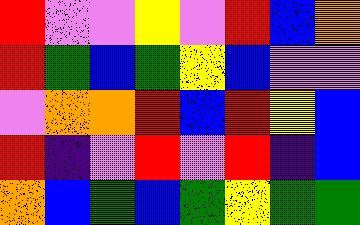[["red", "violet", "violet", "yellow", "violet", "red", "blue", "orange"], ["red", "green", "blue", "green", "yellow", "blue", "violet", "violet"], ["violet", "orange", "orange", "red", "blue", "red", "yellow", "blue"], ["red", "indigo", "violet", "red", "violet", "red", "indigo", "blue"], ["orange", "blue", "green", "blue", "green", "yellow", "green", "green"]]